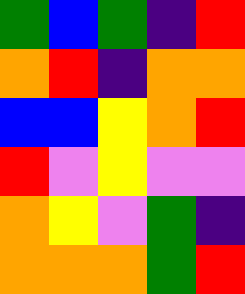[["green", "blue", "green", "indigo", "red"], ["orange", "red", "indigo", "orange", "orange"], ["blue", "blue", "yellow", "orange", "red"], ["red", "violet", "yellow", "violet", "violet"], ["orange", "yellow", "violet", "green", "indigo"], ["orange", "orange", "orange", "green", "red"]]